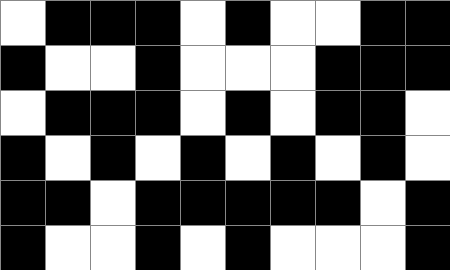[["white", "black", "black", "black", "white", "black", "white", "white", "black", "black"], ["black", "white", "white", "black", "white", "white", "white", "black", "black", "black"], ["white", "black", "black", "black", "white", "black", "white", "black", "black", "white"], ["black", "white", "black", "white", "black", "white", "black", "white", "black", "white"], ["black", "black", "white", "black", "black", "black", "black", "black", "white", "black"], ["black", "white", "white", "black", "white", "black", "white", "white", "white", "black"]]